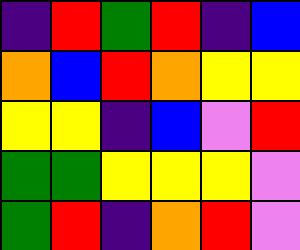[["indigo", "red", "green", "red", "indigo", "blue"], ["orange", "blue", "red", "orange", "yellow", "yellow"], ["yellow", "yellow", "indigo", "blue", "violet", "red"], ["green", "green", "yellow", "yellow", "yellow", "violet"], ["green", "red", "indigo", "orange", "red", "violet"]]